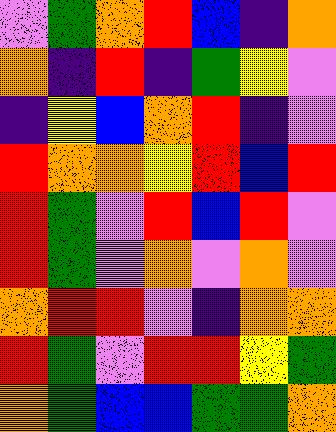[["violet", "green", "orange", "red", "blue", "indigo", "orange"], ["orange", "indigo", "red", "indigo", "green", "yellow", "violet"], ["indigo", "yellow", "blue", "orange", "red", "indigo", "violet"], ["red", "orange", "orange", "yellow", "red", "blue", "red"], ["red", "green", "violet", "red", "blue", "red", "violet"], ["red", "green", "violet", "orange", "violet", "orange", "violet"], ["orange", "red", "red", "violet", "indigo", "orange", "orange"], ["red", "green", "violet", "red", "red", "yellow", "green"], ["orange", "green", "blue", "blue", "green", "green", "orange"]]